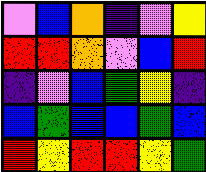[["violet", "blue", "orange", "indigo", "violet", "yellow"], ["red", "red", "orange", "violet", "blue", "red"], ["indigo", "violet", "blue", "green", "yellow", "indigo"], ["blue", "green", "blue", "blue", "green", "blue"], ["red", "yellow", "red", "red", "yellow", "green"]]